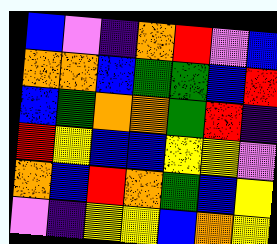[["blue", "violet", "indigo", "orange", "red", "violet", "blue"], ["orange", "orange", "blue", "green", "green", "blue", "red"], ["blue", "green", "orange", "orange", "green", "red", "indigo"], ["red", "yellow", "blue", "blue", "yellow", "yellow", "violet"], ["orange", "blue", "red", "orange", "green", "blue", "yellow"], ["violet", "indigo", "yellow", "yellow", "blue", "orange", "yellow"]]